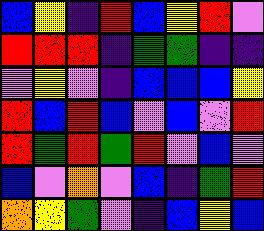[["blue", "yellow", "indigo", "red", "blue", "yellow", "red", "violet"], ["red", "red", "red", "indigo", "green", "green", "indigo", "indigo"], ["violet", "yellow", "violet", "indigo", "blue", "blue", "blue", "yellow"], ["red", "blue", "red", "blue", "violet", "blue", "violet", "red"], ["red", "green", "red", "green", "red", "violet", "blue", "violet"], ["blue", "violet", "orange", "violet", "blue", "indigo", "green", "red"], ["orange", "yellow", "green", "violet", "indigo", "blue", "yellow", "blue"]]